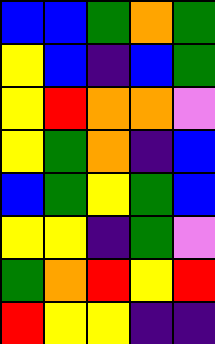[["blue", "blue", "green", "orange", "green"], ["yellow", "blue", "indigo", "blue", "green"], ["yellow", "red", "orange", "orange", "violet"], ["yellow", "green", "orange", "indigo", "blue"], ["blue", "green", "yellow", "green", "blue"], ["yellow", "yellow", "indigo", "green", "violet"], ["green", "orange", "red", "yellow", "red"], ["red", "yellow", "yellow", "indigo", "indigo"]]